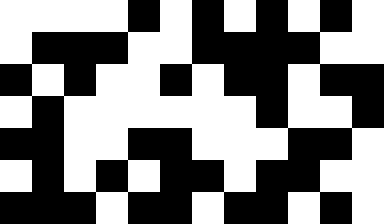[["white", "white", "white", "white", "black", "white", "black", "white", "black", "white", "black", "white"], ["white", "black", "black", "black", "white", "white", "black", "black", "black", "black", "white", "white"], ["black", "white", "black", "white", "white", "black", "white", "black", "black", "white", "black", "black"], ["white", "black", "white", "white", "white", "white", "white", "white", "black", "white", "white", "black"], ["black", "black", "white", "white", "black", "black", "white", "white", "white", "black", "black", "white"], ["white", "black", "white", "black", "white", "black", "black", "white", "black", "black", "white", "white"], ["black", "black", "black", "white", "black", "black", "white", "black", "black", "white", "black", "white"]]